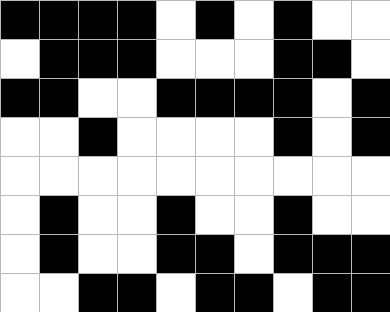[["black", "black", "black", "black", "white", "black", "white", "black", "white", "white"], ["white", "black", "black", "black", "white", "white", "white", "black", "black", "white"], ["black", "black", "white", "white", "black", "black", "black", "black", "white", "black"], ["white", "white", "black", "white", "white", "white", "white", "black", "white", "black"], ["white", "white", "white", "white", "white", "white", "white", "white", "white", "white"], ["white", "black", "white", "white", "black", "white", "white", "black", "white", "white"], ["white", "black", "white", "white", "black", "black", "white", "black", "black", "black"], ["white", "white", "black", "black", "white", "black", "black", "white", "black", "black"]]